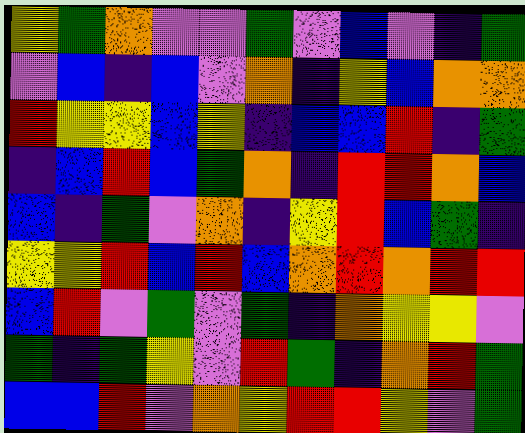[["yellow", "green", "orange", "violet", "violet", "green", "violet", "blue", "violet", "indigo", "green"], ["violet", "blue", "indigo", "blue", "violet", "orange", "indigo", "yellow", "blue", "orange", "orange"], ["red", "yellow", "yellow", "blue", "yellow", "indigo", "blue", "blue", "red", "indigo", "green"], ["indigo", "blue", "red", "blue", "green", "orange", "indigo", "red", "red", "orange", "blue"], ["blue", "indigo", "green", "violet", "orange", "indigo", "yellow", "red", "blue", "green", "indigo"], ["yellow", "yellow", "red", "blue", "red", "blue", "orange", "red", "orange", "red", "red"], ["blue", "red", "violet", "green", "violet", "green", "indigo", "orange", "yellow", "yellow", "violet"], ["green", "indigo", "green", "yellow", "violet", "red", "green", "indigo", "orange", "red", "green"], ["blue", "blue", "red", "violet", "orange", "yellow", "red", "red", "yellow", "violet", "green"]]